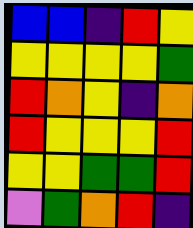[["blue", "blue", "indigo", "red", "yellow"], ["yellow", "yellow", "yellow", "yellow", "green"], ["red", "orange", "yellow", "indigo", "orange"], ["red", "yellow", "yellow", "yellow", "red"], ["yellow", "yellow", "green", "green", "red"], ["violet", "green", "orange", "red", "indigo"]]